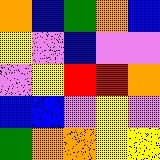[["orange", "blue", "green", "orange", "blue"], ["yellow", "violet", "blue", "violet", "violet"], ["violet", "yellow", "red", "red", "orange"], ["blue", "blue", "violet", "yellow", "violet"], ["green", "orange", "orange", "yellow", "yellow"]]